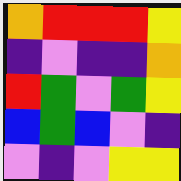[["orange", "red", "red", "red", "yellow"], ["indigo", "violet", "indigo", "indigo", "orange"], ["red", "green", "violet", "green", "yellow"], ["blue", "green", "blue", "violet", "indigo"], ["violet", "indigo", "violet", "yellow", "yellow"]]